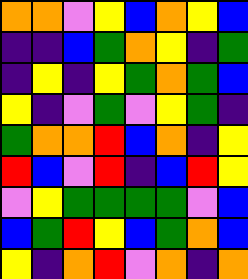[["orange", "orange", "violet", "yellow", "blue", "orange", "yellow", "blue"], ["indigo", "indigo", "blue", "green", "orange", "yellow", "indigo", "green"], ["indigo", "yellow", "indigo", "yellow", "green", "orange", "green", "blue"], ["yellow", "indigo", "violet", "green", "violet", "yellow", "green", "indigo"], ["green", "orange", "orange", "red", "blue", "orange", "indigo", "yellow"], ["red", "blue", "violet", "red", "indigo", "blue", "red", "yellow"], ["violet", "yellow", "green", "green", "green", "green", "violet", "blue"], ["blue", "green", "red", "yellow", "blue", "green", "orange", "blue"], ["yellow", "indigo", "orange", "red", "violet", "orange", "indigo", "orange"]]